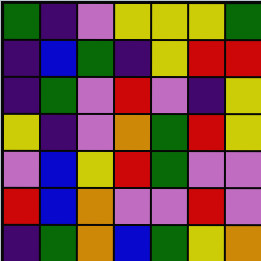[["green", "indigo", "violet", "yellow", "yellow", "yellow", "green"], ["indigo", "blue", "green", "indigo", "yellow", "red", "red"], ["indigo", "green", "violet", "red", "violet", "indigo", "yellow"], ["yellow", "indigo", "violet", "orange", "green", "red", "yellow"], ["violet", "blue", "yellow", "red", "green", "violet", "violet"], ["red", "blue", "orange", "violet", "violet", "red", "violet"], ["indigo", "green", "orange", "blue", "green", "yellow", "orange"]]